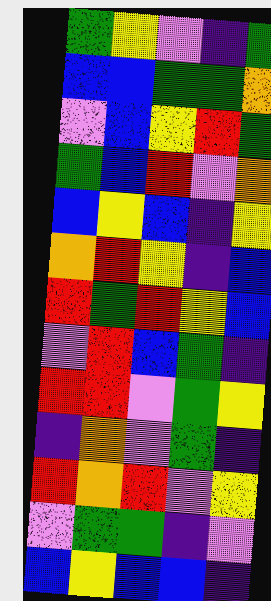[["green", "yellow", "violet", "indigo", "green"], ["blue", "blue", "green", "green", "orange"], ["violet", "blue", "yellow", "red", "green"], ["green", "blue", "red", "violet", "orange"], ["blue", "yellow", "blue", "indigo", "yellow"], ["orange", "red", "yellow", "indigo", "blue"], ["red", "green", "red", "yellow", "blue"], ["violet", "red", "blue", "green", "indigo"], ["red", "red", "violet", "green", "yellow"], ["indigo", "orange", "violet", "green", "indigo"], ["red", "orange", "red", "violet", "yellow"], ["violet", "green", "green", "indigo", "violet"], ["blue", "yellow", "blue", "blue", "indigo"]]